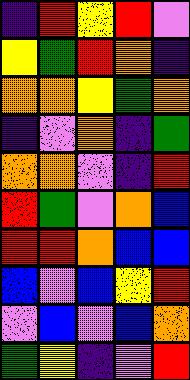[["indigo", "red", "yellow", "red", "violet"], ["yellow", "green", "red", "orange", "indigo"], ["orange", "orange", "yellow", "green", "orange"], ["indigo", "violet", "orange", "indigo", "green"], ["orange", "orange", "violet", "indigo", "red"], ["red", "green", "violet", "orange", "blue"], ["red", "red", "orange", "blue", "blue"], ["blue", "violet", "blue", "yellow", "red"], ["violet", "blue", "violet", "blue", "orange"], ["green", "yellow", "indigo", "violet", "red"]]